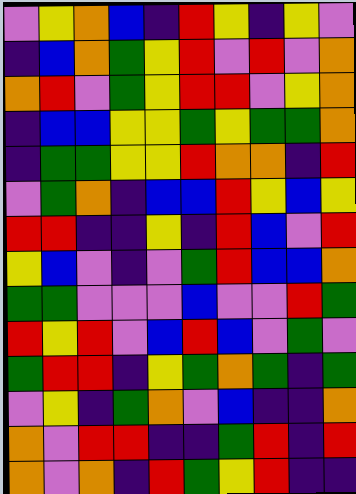[["violet", "yellow", "orange", "blue", "indigo", "red", "yellow", "indigo", "yellow", "violet"], ["indigo", "blue", "orange", "green", "yellow", "red", "violet", "red", "violet", "orange"], ["orange", "red", "violet", "green", "yellow", "red", "red", "violet", "yellow", "orange"], ["indigo", "blue", "blue", "yellow", "yellow", "green", "yellow", "green", "green", "orange"], ["indigo", "green", "green", "yellow", "yellow", "red", "orange", "orange", "indigo", "red"], ["violet", "green", "orange", "indigo", "blue", "blue", "red", "yellow", "blue", "yellow"], ["red", "red", "indigo", "indigo", "yellow", "indigo", "red", "blue", "violet", "red"], ["yellow", "blue", "violet", "indigo", "violet", "green", "red", "blue", "blue", "orange"], ["green", "green", "violet", "violet", "violet", "blue", "violet", "violet", "red", "green"], ["red", "yellow", "red", "violet", "blue", "red", "blue", "violet", "green", "violet"], ["green", "red", "red", "indigo", "yellow", "green", "orange", "green", "indigo", "green"], ["violet", "yellow", "indigo", "green", "orange", "violet", "blue", "indigo", "indigo", "orange"], ["orange", "violet", "red", "red", "indigo", "indigo", "green", "red", "indigo", "red"], ["orange", "violet", "orange", "indigo", "red", "green", "yellow", "red", "indigo", "indigo"]]